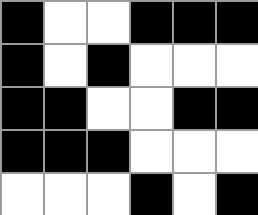[["black", "white", "white", "black", "black", "black"], ["black", "white", "black", "white", "white", "white"], ["black", "black", "white", "white", "black", "black"], ["black", "black", "black", "white", "white", "white"], ["white", "white", "white", "black", "white", "black"]]